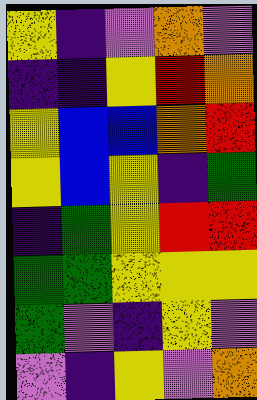[["yellow", "indigo", "violet", "orange", "violet"], ["indigo", "indigo", "yellow", "red", "orange"], ["yellow", "blue", "blue", "orange", "red"], ["yellow", "blue", "yellow", "indigo", "green"], ["indigo", "green", "yellow", "red", "red"], ["green", "green", "yellow", "yellow", "yellow"], ["green", "violet", "indigo", "yellow", "violet"], ["violet", "indigo", "yellow", "violet", "orange"]]